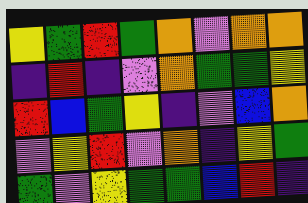[["yellow", "green", "red", "green", "orange", "violet", "orange", "orange"], ["indigo", "red", "indigo", "violet", "orange", "green", "green", "yellow"], ["red", "blue", "green", "yellow", "indigo", "violet", "blue", "orange"], ["violet", "yellow", "red", "violet", "orange", "indigo", "yellow", "green"], ["green", "violet", "yellow", "green", "green", "blue", "red", "indigo"]]